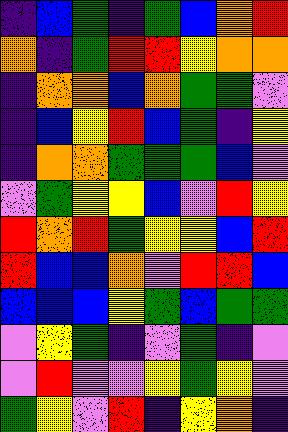[["indigo", "blue", "green", "indigo", "green", "blue", "orange", "red"], ["orange", "indigo", "green", "red", "red", "yellow", "orange", "orange"], ["indigo", "orange", "orange", "blue", "orange", "green", "green", "violet"], ["indigo", "blue", "yellow", "red", "blue", "green", "indigo", "yellow"], ["indigo", "orange", "orange", "green", "green", "green", "blue", "violet"], ["violet", "green", "yellow", "yellow", "blue", "violet", "red", "yellow"], ["red", "orange", "red", "green", "yellow", "yellow", "blue", "red"], ["red", "blue", "blue", "orange", "violet", "red", "red", "blue"], ["blue", "blue", "blue", "yellow", "green", "blue", "green", "green"], ["violet", "yellow", "green", "indigo", "violet", "green", "indigo", "violet"], ["violet", "red", "violet", "violet", "yellow", "green", "yellow", "violet"], ["green", "yellow", "violet", "red", "indigo", "yellow", "orange", "indigo"]]